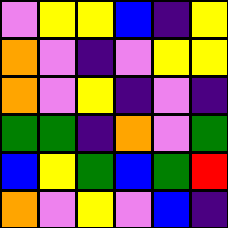[["violet", "yellow", "yellow", "blue", "indigo", "yellow"], ["orange", "violet", "indigo", "violet", "yellow", "yellow"], ["orange", "violet", "yellow", "indigo", "violet", "indigo"], ["green", "green", "indigo", "orange", "violet", "green"], ["blue", "yellow", "green", "blue", "green", "red"], ["orange", "violet", "yellow", "violet", "blue", "indigo"]]